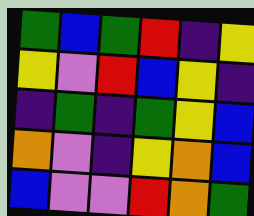[["green", "blue", "green", "red", "indigo", "yellow"], ["yellow", "violet", "red", "blue", "yellow", "indigo"], ["indigo", "green", "indigo", "green", "yellow", "blue"], ["orange", "violet", "indigo", "yellow", "orange", "blue"], ["blue", "violet", "violet", "red", "orange", "green"]]